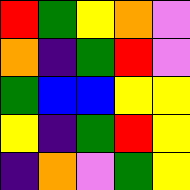[["red", "green", "yellow", "orange", "violet"], ["orange", "indigo", "green", "red", "violet"], ["green", "blue", "blue", "yellow", "yellow"], ["yellow", "indigo", "green", "red", "yellow"], ["indigo", "orange", "violet", "green", "yellow"]]